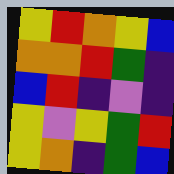[["yellow", "red", "orange", "yellow", "blue"], ["orange", "orange", "red", "green", "indigo"], ["blue", "red", "indigo", "violet", "indigo"], ["yellow", "violet", "yellow", "green", "red"], ["yellow", "orange", "indigo", "green", "blue"]]